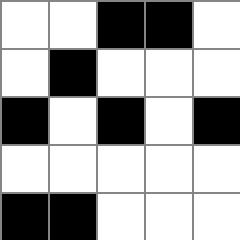[["white", "white", "black", "black", "white"], ["white", "black", "white", "white", "white"], ["black", "white", "black", "white", "black"], ["white", "white", "white", "white", "white"], ["black", "black", "white", "white", "white"]]